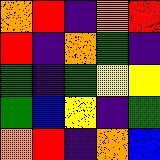[["orange", "red", "indigo", "orange", "red"], ["red", "indigo", "orange", "green", "indigo"], ["green", "indigo", "green", "yellow", "yellow"], ["green", "blue", "yellow", "indigo", "green"], ["orange", "red", "indigo", "orange", "blue"]]